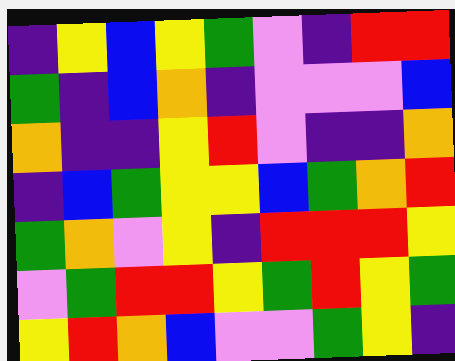[["indigo", "yellow", "blue", "yellow", "green", "violet", "indigo", "red", "red"], ["green", "indigo", "blue", "orange", "indigo", "violet", "violet", "violet", "blue"], ["orange", "indigo", "indigo", "yellow", "red", "violet", "indigo", "indigo", "orange"], ["indigo", "blue", "green", "yellow", "yellow", "blue", "green", "orange", "red"], ["green", "orange", "violet", "yellow", "indigo", "red", "red", "red", "yellow"], ["violet", "green", "red", "red", "yellow", "green", "red", "yellow", "green"], ["yellow", "red", "orange", "blue", "violet", "violet", "green", "yellow", "indigo"]]